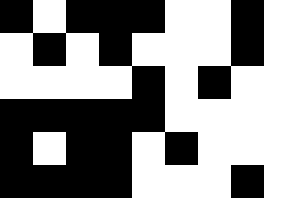[["black", "white", "black", "black", "black", "white", "white", "black", "white"], ["white", "black", "white", "black", "white", "white", "white", "black", "white"], ["white", "white", "white", "white", "black", "white", "black", "white", "white"], ["black", "black", "black", "black", "black", "white", "white", "white", "white"], ["black", "white", "black", "black", "white", "black", "white", "white", "white"], ["black", "black", "black", "black", "white", "white", "white", "black", "white"]]